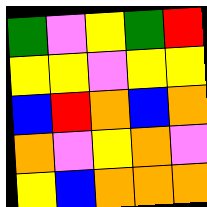[["green", "violet", "yellow", "green", "red"], ["yellow", "yellow", "violet", "yellow", "yellow"], ["blue", "red", "orange", "blue", "orange"], ["orange", "violet", "yellow", "orange", "violet"], ["yellow", "blue", "orange", "orange", "orange"]]